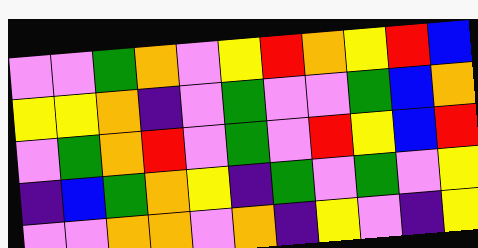[["violet", "violet", "green", "orange", "violet", "yellow", "red", "orange", "yellow", "red", "blue"], ["yellow", "yellow", "orange", "indigo", "violet", "green", "violet", "violet", "green", "blue", "orange"], ["violet", "green", "orange", "red", "violet", "green", "violet", "red", "yellow", "blue", "red"], ["indigo", "blue", "green", "orange", "yellow", "indigo", "green", "violet", "green", "violet", "yellow"], ["violet", "violet", "orange", "orange", "violet", "orange", "indigo", "yellow", "violet", "indigo", "yellow"]]